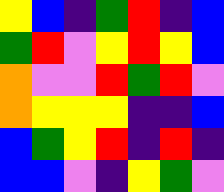[["yellow", "blue", "indigo", "green", "red", "indigo", "blue"], ["green", "red", "violet", "yellow", "red", "yellow", "blue"], ["orange", "violet", "violet", "red", "green", "red", "violet"], ["orange", "yellow", "yellow", "yellow", "indigo", "indigo", "blue"], ["blue", "green", "yellow", "red", "indigo", "red", "indigo"], ["blue", "blue", "violet", "indigo", "yellow", "green", "violet"]]